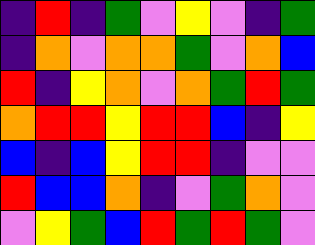[["indigo", "red", "indigo", "green", "violet", "yellow", "violet", "indigo", "green"], ["indigo", "orange", "violet", "orange", "orange", "green", "violet", "orange", "blue"], ["red", "indigo", "yellow", "orange", "violet", "orange", "green", "red", "green"], ["orange", "red", "red", "yellow", "red", "red", "blue", "indigo", "yellow"], ["blue", "indigo", "blue", "yellow", "red", "red", "indigo", "violet", "violet"], ["red", "blue", "blue", "orange", "indigo", "violet", "green", "orange", "violet"], ["violet", "yellow", "green", "blue", "red", "green", "red", "green", "violet"]]